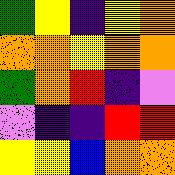[["green", "yellow", "indigo", "yellow", "orange"], ["orange", "orange", "yellow", "orange", "orange"], ["green", "orange", "red", "indigo", "violet"], ["violet", "indigo", "indigo", "red", "red"], ["yellow", "yellow", "blue", "orange", "orange"]]